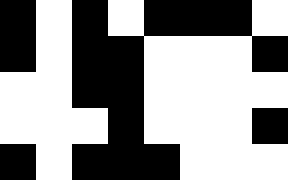[["black", "white", "black", "white", "black", "black", "black", "white"], ["black", "white", "black", "black", "white", "white", "white", "black"], ["white", "white", "black", "black", "white", "white", "white", "white"], ["white", "white", "white", "black", "white", "white", "white", "black"], ["black", "white", "black", "black", "black", "white", "white", "white"]]